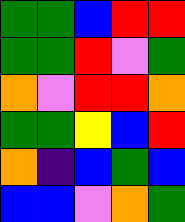[["green", "green", "blue", "red", "red"], ["green", "green", "red", "violet", "green"], ["orange", "violet", "red", "red", "orange"], ["green", "green", "yellow", "blue", "red"], ["orange", "indigo", "blue", "green", "blue"], ["blue", "blue", "violet", "orange", "green"]]